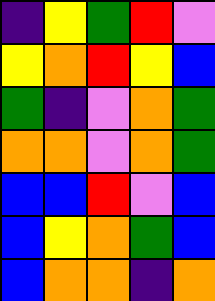[["indigo", "yellow", "green", "red", "violet"], ["yellow", "orange", "red", "yellow", "blue"], ["green", "indigo", "violet", "orange", "green"], ["orange", "orange", "violet", "orange", "green"], ["blue", "blue", "red", "violet", "blue"], ["blue", "yellow", "orange", "green", "blue"], ["blue", "orange", "orange", "indigo", "orange"]]